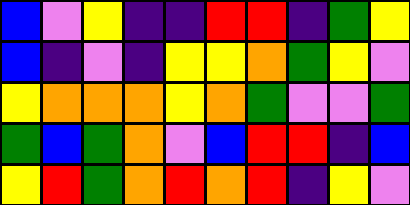[["blue", "violet", "yellow", "indigo", "indigo", "red", "red", "indigo", "green", "yellow"], ["blue", "indigo", "violet", "indigo", "yellow", "yellow", "orange", "green", "yellow", "violet"], ["yellow", "orange", "orange", "orange", "yellow", "orange", "green", "violet", "violet", "green"], ["green", "blue", "green", "orange", "violet", "blue", "red", "red", "indigo", "blue"], ["yellow", "red", "green", "orange", "red", "orange", "red", "indigo", "yellow", "violet"]]